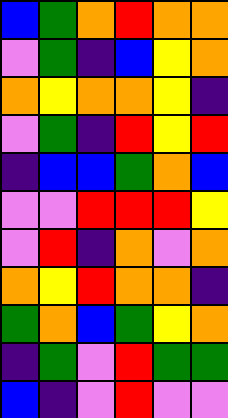[["blue", "green", "orange", "red", "orange", "orange"], ["violet", "green", "indigo", "blue", "yellow", "orange"], ["orange", "yellow", "orange", "orange", "yellow", "indigo"], ["violet", "green", "indigo", "red", "yellow", "red"], ["indigo", "blue", "blue", "green", "orange", "blue"], ["violet", "violet", "red", "red", "red", "yellow"], ["violet", "red", "indigo", "orange", "violet", "orange"], ["orange", "yellow", "red", "orange", "orange", "indigo"], ["green", "orange", "blue", "green", "yellow", "orange"], ["indigo", "green", "violet", "red", "green", "green"], ["blue", "indigo", "violet", "red", "violet", "violet"]]